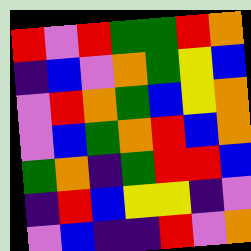[["red", "violet", "red", "green", "green", "red", "orange"], ["indigo", "blue", "violet", "orange", "green", "yellow", "blue"], ["violet", "red", "orange", "green", "blue", "yellow", "orange"], ["violet", "blue", "green", "orange", "red", "blue", "orange"], ["green", "orange", "indigo", "green", "red", "red", "blue"], ["indigo", "red", "blue", "yellow", "yellow", "indigo", "violet"], ["violet", "blue", "indigo", "indigo", "red", "violet", "orange"]]